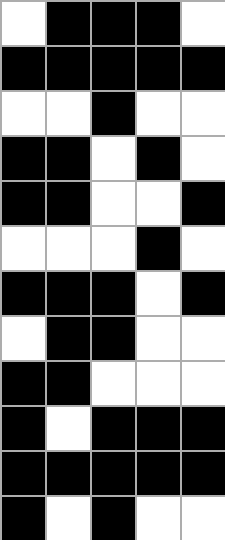[["white", "black", "black", "black", "white"], ["black", "black", "black", "black", "black"], ["white", "white", "black", "white", "white"], ["black", "black", "white", "black", "white"], ["black", "black", "white", "white", "black"], ["white", "white", "white", "black", "white"], ["black", "black", "black", "white", "black"], ["white", "black", "black", "white", "white"], ["black", "black", "white", "white", "white"], ["black", "white", "black", "black", "black"], ["black", "black", "black", "black", "black"], ["black", "white", "black", "white", "white"]]